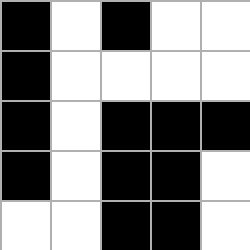[["black", "white", "black", "white", "white"], ["black", "white", "white", "white", "white"], ["black", "white", "black", "black", "black"], ["black", "white", "black", "black", "white"], ["white", "white", "black", "black", "white"]]